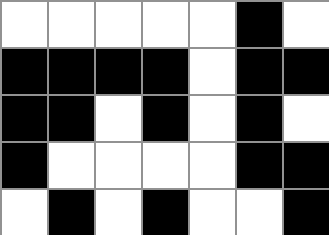[["white", "white", "white", "white", "white", "black", "white"], ["black", "black", "black", "black", "white", "black", "black"], ["black", "black", "white", "black", "white", "black", "white"], ["black", "white", "white", "white", "white", "black", "black"], ["white", "black", "white", "black", "white", "white", "black"]]